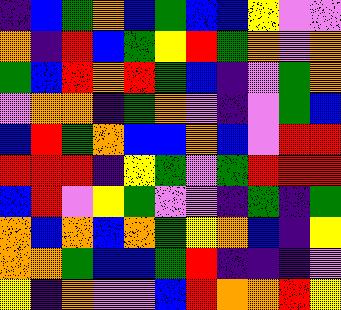[["indigo", "blue", "green", "orange", "blue", "green", "blue", "blue", "yellow", "violet", "violet"], ["orange", "indigo", "red", "blue", "green", "yellow", "red", "green", "orange", "violet", "orange"], ["green", "blue", "red", "orange", "red", "green", "blue", "indigo", "violet", "green", "orange"], ["violet", "orange", "orange", "indigo", "green", "orange", "violet", "indigo", "violet", "green", "blue"], ["blue", "red", "green", "orange", "blue", "blue", "orange", "blue", "violet", "red", "red"], ["red", "red", "red", "indigo", "yellow", "green", "violet", "green", "red", "red", "red"], ["blue", "red", "violet", "yellow", "green", "violet", "violet", "indigo", "green", "indigo", "green"], ["orange", "blue", "orange", "blue", "orange", "green", "yellow", "orange", "blue", "indigo", "yellow"], ["orange", "orange", "green", "blue", "blue", "green", "red", "indigo", "indigo", "indigo", "violet"], ["yellow", "indigo", "orange", "violet", "violet", "blue", "red", "orange", "orange", "red", "yellow"]]